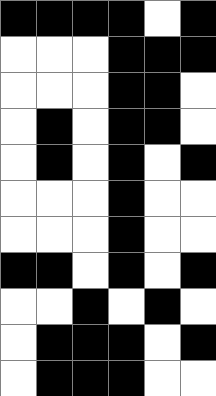[["black", "black", "black", "black", "white", "black"], ["white", "white", "white", "black", "black", "black"], ["white", "white", "white", "black", "black", "white"], ["white", "black", "white", "black", "black", "white"], ["white", "black", "white", "black", "white", "black"], ["white", "white", "white", "black", "white", "white"], ["white", "white", "white", "black", "white", "white"], ["black", "black", "white", "black", "white", "black"], ["white", "white", "black", "white", "black", "white"], ["white", "black", "black", "black", "white", "black"], ["white", "black", "black", "black", "white", "white"]]